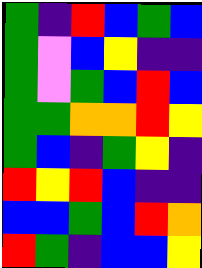[["green", "indigo", "red", "blue", "green", "blue"], ["green", "violet", "blue", "yellow", "indigo", "indigo"], ["green", "violet", "green", "blue", "red", "blue"], ["green", "green", "orange", "orange", "red", "yellow"], ["green", "blue", "indigo", "green", "yellow", "indigo"], ["red", "yellow", "red", "blue", "indigo", "indigo"], ["blue", "blue", "green", "blue", "red", "orange"], ["red", "green", "indigo", "blue", "blue", "yellow"]]